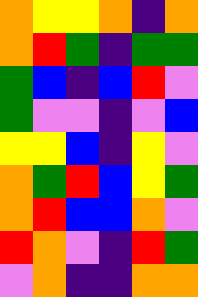[["orange", "yellow", "yellow", "orange", "indigo", "orange"], ["orange", "red", "green", "indigo", "green", "green"], ["green", "blue", "indigo", "blue", "red", "violet"], ["green", "violet", "violet", "indigo", "violet", "blue"], ["yellow", "yellow", "blue", "indigo", "yellow", "violet"], ["orange", "green", "red", "blue", "yellow", "green"], ["orange", "red", "blue", "blue", "orange", "violet"], ["red", "orange", "violet", "indigo", "red", "green"], ["violet", "orange", "indigo", "indigo", "orange", "orange"]]